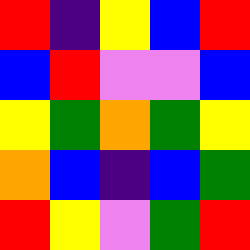[["red", "indigo", "yellow", "blue", "red"], ["blue", "red", "violet", "violet", "blue"], ["yellow", "green", "orange", "green", "yellow"], ["orange", "blue", "indigo", "blue", "green"], ["red", "yellow", "violet", "green", "red"]]